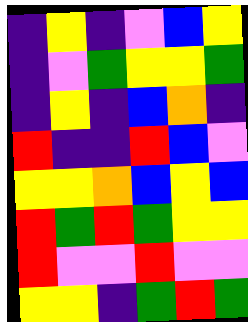[["indigo", "yellow", "indigo", "violet", "blue", "yellow"], ["indigo", "violet", "green", "yellow", "yellow", "green"], ["indigo", "yellow", "indigo", "blue", "orange", "indigo"], ["red", "indigo", "indigo", "red", "blue", "violet"], ["yellow", "yellow", "orange", "blue", "yellow", "blue"], ["red", "green", "red", "green", "yellow", "yellow"], ["red", "violet", "violet", "red", "violet", "violet"], ["yellow", "yellow", "indigo", "green", "red", "green"]]